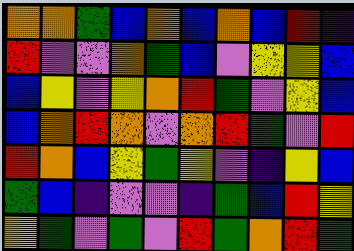[["orange", "orange", "green", "blue", "orange", "blue", "orange", "blue", "red", "indigo"], ["red", "violet", "violet", "orange", "green", "blue", "violet", "yellow", "yellow", "blue"], ["blue", "yellow", "violet", "yellow", "orange", "red", "green", "violet", "yellow", "blue"], ["blue", "orange", "red", "orange", "violet", "orange", "red", "green", "violet", "red"], ["red", "orange", "blue", "yellow", "green", "yellow", "violet", "indigo", "yellow", "blue"], ["green", "blue", "indigo", "violet", "violet", "indigo", "green", "blue", "red", "yellow"], ["yellow", "green", "violet", "green", "violet", "red", "green", "orange", "red", "green"]]